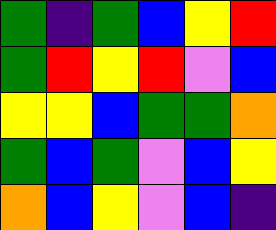[["green", "indigo", "green", "blue", "yellow", "red"], ["green", "red", "yellow", "red", "violet", "blue"], ["yellow", "yellow", "blue", "green", "green", "orange"], ["green", "blue", "green", "violet", "blue", "yellow"], ["orange", "blue", "yellow", "violet", "blue", "indigo"]]